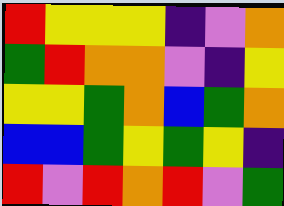[["red", "yellow", "yellow", "yellow", "indigo", "violet", "orange"], ["green", "red", "orange", "orange", "violet", "indigo", "yellow"], ["yellow", "yellow", "green", "orange", "blue", "green", "orange"], ["blue", "blue", "green", "yellow", "green", "yellow", "indigo"], ["red", "violet", "red", "orange", "red", "violet", "green"]]